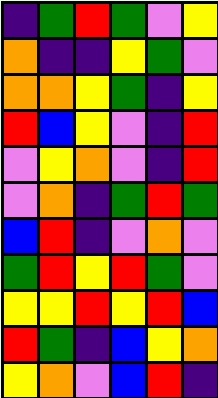[["indigo", "green", "red", "green", "violet", "yellow"], ["orange", "indigo", "indigo", "yellow", "green", "violet"], ["orange", "orange", "yellow", "green", "indigo", "yellow"], ["red", "blue", "yellow", "violet", "indigo", "red"], ["violet", "yellow", "orange", "violet", "indigo", "red"], ["violet", "orange", "indigo", "green", "red", "green"], ["blue", "red", "indigo", "violet", "orange", "violet"], ["green", "red", "yellow", "red", "green", "violet"], ["yellow", "yellow", "red", "yellow", "red", "blue"], ["red", "green", "indigo", "blue", "yellow", "orange"], ["yellow", "orange", "violet", "blue", "red", "indigo"]]